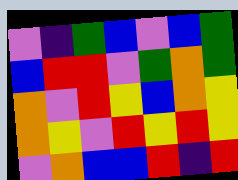[["violet", "indigo", "green", "blue", "violet", "blue", "green"], ["blue", "red", "red", "violet", "green", "orange", "green"], ["orange", "violet", "red", "yellow", "blue", "orange", "yellow"], ["orange", "yellow", "violet", "red", "yellow", "red", "yellow"], ["violet", "orange", "blue", "blue", "red", "indigo", "red"]]